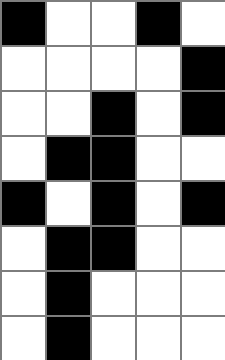[["black", "white", "white", "black", "white"], ["white", "white", "white", "white", "black"], ["white", "white", "black", "white", "black"], ["white", "black", "black", "white", "white"], ["black", "white", "black", "white", "black"], ["white", "black", "black", "white", "white"], ["white", "black", "white", "white", "white"], ["white", "black", "white", "white", "white"]]